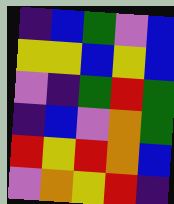[["indigo", "blue", "green", "violet", "blue"], ["yellow", "yellow", "blue", "yellow", "blue"], ["violet", "indigo", "green", "red", "green"], ["indigo", "blue", "violet", "orange", "green"], ["red", "yellow", "red", "orange", "blue"], ["violet", "orange", "yellow", "red", "indigo"]]